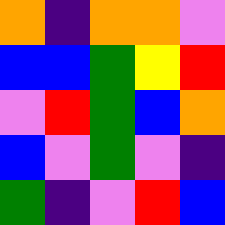[["orange", "indigo", "orange", "orange", "violet"], ["blue", "blue", "green", "yellow", "red"], ["violet", "red", "green", "blue", "orange"], ["blue", "violet", "green", "violet", "indigo"], ["green", "indigo", "violet", "red", "blue"]]